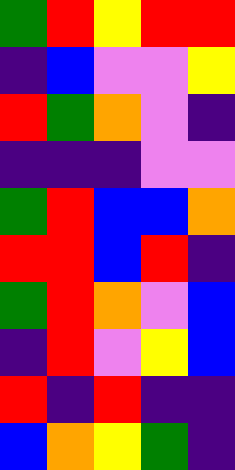[["green", "red", "yellow", "red", "red"], ["indigo", "blue", "violet", "violet", "yellow"], ["red", "green", "orange", "violet", "indigo"], ["indigo", "indigo", "indigo", "violet", "violet"], ["green", "red", "blue", "blue", "orange"], ["red", "red", "blue", "red", "indigo"], ["green", "red", "orange", "violet", "blue"], ["indigo", "red", "violet", "yellow", "blue"], ["red", "indigo", "red", "indigo", "indigo"], ["blue", "orange", "yellow", "green", "indigo"]]